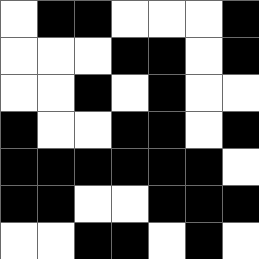[["white", "black", "black", "white", "white", "white", "black"], ["white", "white", "white", "black", "black", "white", "black"], ["white", "white", "black", "white", "black", "white", "white"], ["black", "white", "white", "black", "black", "white", "black"], ["black", "black", "black", "black", "black", "black", "white"], ["black", "black", "white", "white", "black", "black", "black"], ["white", "white", "black", "black", "white", "black", "white"]]